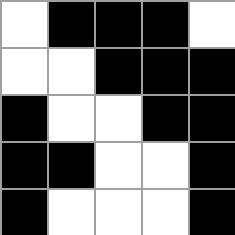[["white", "black", "black", "black", "white"], ["white", "white", "black", "black", "black"], ["black", "white", "white", "black", "black"], ["black", "black", "white", "white", "black"], ["black", "white", "white", "white", "black"]]